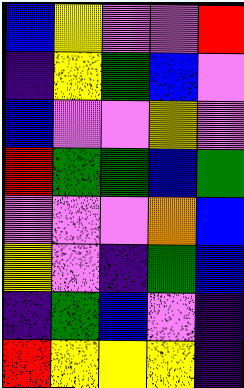[["blue", "yellow", "violet", "violet", "red"], ["indigo", "yellow", "green", "blue", "violet"], ["blue", "violet", "violet", "yellow", "violet"], ["red", "green", "green", "blue", "green"], ["violet", "violet", "violet", "orange", "blue"], ["yellow", "violet", "indigo", "green", "blue"], ["indigo", "green", "blue", "violet", "indigo"], ["red", "yellow", "yellow", "yellow", "indigo"]]